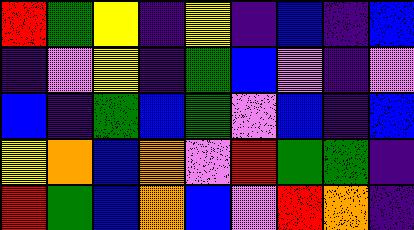[["red", "green", "yellow", "indigo", "yellow", "indigo", "blue", "indigo", "blue"], ["indigo", "violet", "yellow", "indigo", "green", "blue", "violet", "indigo", "violet"], ["blue", "indigo", "green", "blue", "green", "violet", "blue", "indigo", "blue"], ["yellow", "orange", "blue", "orange", "violet", "red", "green", "green", "indigo"], ["red", "green", "blue", "orange", "blue", "violet", "red", "orange", "indigo"]]